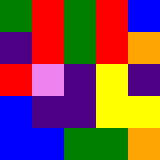[["green", "red", "green", "red", "blue"], ["indigo", "red", "green", "red", "orange"], ["red", "violet", "indigo", "yellow", "indigo"], ["blue", "indigo", "indigo", "yellow", "yellow"], ["blue", "blue", "green", "green", "orange"]]